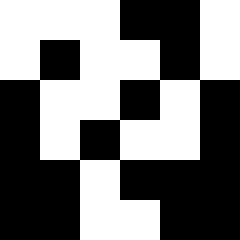[["white", "white", "white", "black", "black", "white"], ["white", "black", "white", "white", "black", "white"], ["black", "white", "white", "black", "white", "black"], ["black", "white", "black", "white", "white", "black"], ["black", "black", "white", "black", "black", "black"], ["black", "black", "white", "white", "black", "black"]]